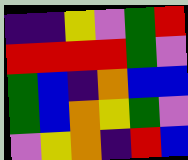[["indigo", "indigo", "yellow", "violet", "green", "red"], ["red", "red", "red", "red", "green", "violet"], ["green", "blue", "indigo", "orange", "blue", "blue"], ["green", "blue", "orange", "yellow", "green", "violet"], ["violet", "yellow", "orange", "indigo", "red", "blue"]]